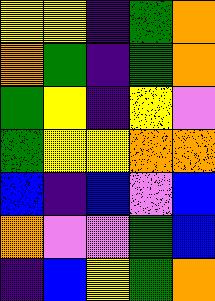[["yellow", "yellow", "indigo", "green", "orange"], ["orange", "green", "indigo", "green", "orange"], ["green", "yellow", "indigo", "yellow", "violet"], ["green", "yellow", "yellow", "orange", "orange"], ["blue", "indigo", "blue", "violet", "blue"], ["orange", "violet", "violet", "green", "blue"], ["indigo", "blue", "yellow", "green", "orange"]]